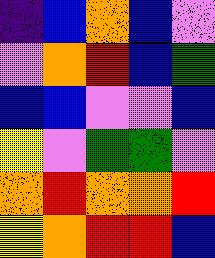[["indigo", "blue", "orange", "blue", "violet"], ["violet", "orange", "red", "blue", "green"], ["blue", "blue", "violet", "violet", "blue"], ["yellow", "violet", "green", "green", "violet"], ["orange", "red", "orange", "orange", "red"], ["yellow", "orange", "red", "red", "blue"]]